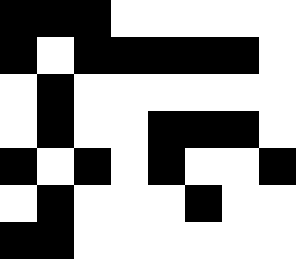[["black", "black", "black", "white", "white", "white", "white", "white"], ["black", "white", "black", "black", "black", "black", "black", "white"], ["white", "black", "white", "white", "white", "white", "white", "white"], ["white", "black", "white", "white", "black", "black", "black", "white"], ["black", "white", "black", "white", "black", "white", "white", "black"], ["white", "black", "white", "white", "white", "black", "white", "white"], ["black", "black", "white", "white", "white", "white", "white", "white"]]